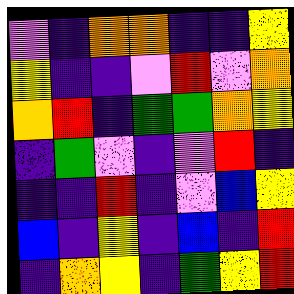[["violet", "indigo", "orange", "orange", "indigo", "indigo", "yellow"], ["yellow", "indigo", "indigo", "violet", "red", "violet", "orange"], ["orange", "red", "indigo", "green", "green", "orange", "yellow"], ["indigo", "green", "violet", "indigo", "violet", "red", "indigo"], ["indigo", "indigo", "red", "indigo", "violet", "blue", "yellow"], ["blue", "indigo", "yellow", "indigo", "blue", "indigo", "red"], ["indigo", "orange", "yellow", "indigo", "green", "yellow", "red"]]